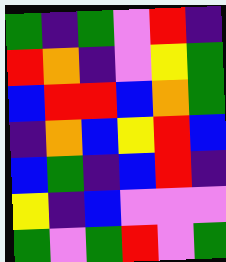[["green", "indigo", "green", "violet", "red", "indigo"], ["red", "orange", "indigo", "violet", "yellow", "green"], ["blue", "red", "red", "blue", "orange", "green"], ["indigo", "orange", "blue", "yellow", "red", "blue"], ["blue", "green", "indigo", "blue", "red", "indigo"], ["yellow", "indigo", "blue", "violet", "violet", "violet"], ["green", "violet", "green", "red", "violet", "green"]]